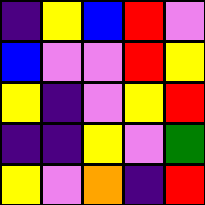[["indigo", "yellow", "blue", "red", "violet"], ["blue", "violet", "violet", "red", "yellow"], ["yellow", "indigo", "violet", "yellow", "red"], ["indigo", "indigo", "yellow", "violet", "green"], ["yellow", "violet", "orange", "indigo", "red"]]